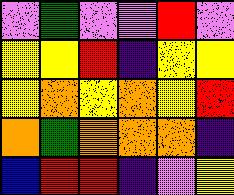[["violet", "green", "violet", "violet", "red", "violet"], ["yellow", "yellow", "red", "indigo", "yellow", "yellow"], ["yellow", "orange", "yellow", "orange", "yellow", "red"], ["orange", "green", "orange", "orange", "orange", "indigo"], ["blue", "red", "red", "indigo", "violet", "yellow"]]